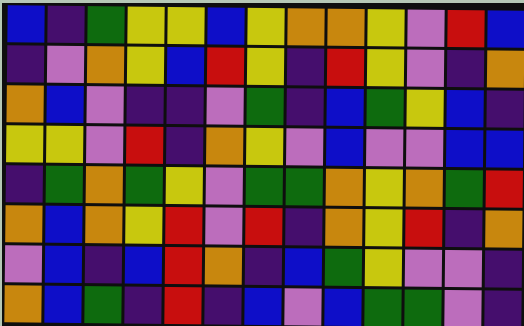[["blue", "indigo", "green", "yellow", "yellow", "blue", "yellow", "orange", "orange", "yellow", "violet", "red", "blue"], ["indigo", "violet", "orange", "yellow", "blue", "red", "yellow", "indigo", "red", "yellow", "violet", "indigo", "orange"], ["orange", "blue", "violet", "indigo", "indigo", "violet", "green", "indigo", "blue", "green", "yellow", "blue", "indigo"], ["yellow", "yellow", "violet", "red", "indigo", "orange", "yellow", "violet", "blue", "violet", "violet", "blue", "blue"], ["indigo", "green", "orange", "green", "yellow", "violet", "green", "green", "orange", "yellow", "orange", "green", "red"], ["orange", "blue", "orange", "yellow", "red", "violet", "red", "indigo", "orange", "yellow", "red", "indigo", "orange"], ["violet", "blue", "indigo", "blue", "red", "orange", "indigo", "blue", "green", "yellow", "violet", "violet", "indigo"], ["orange", "blue", "green", "indigo", "red", "indigo", "blue", "violet", "blue", "green", "green", "violet", "indigo"]]